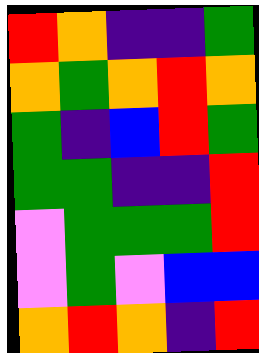[["red", "orange", "indigo", "indigo", "green"], ["orange", "green", "orange", "red", "orange"], ["green", "indigo", "blue", "red", "green"], ["green", "green", "indigo", "indigo", "red"], ["violet", "green", "green", "green", "red"], ["violet", "green", "violet", "blue", "blue"], ["orange", "red", "orange", "indigo", "red"]]